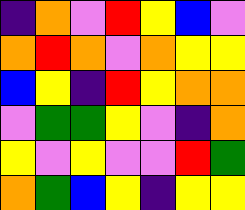[["indigo", "orange", "violet", "red", "yellow", "blue", "violet"], ["orange", "red", "orange", "violet", "orange", "yellow", "yellow"], ["blue", "yellow", "indigo", "red", "yellow", "orange", "orange"], ["violet", "green", "green", "yellow", "violet", "indigo", "orange"], ["yellow", "violet", "yellow", "violet", "violet", "red", "green"], ["orange", "green", "blue", "yellow", "indigo", "yellow", "yellow"]]